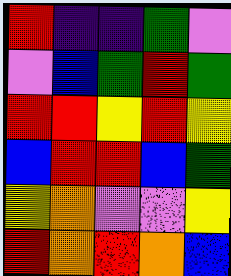[["red", "indigo", "indigo", "green", "violet"], ["violet", "blue", "green", "red", "green"], ["red", "red", "yellow", "red", "yellow"], ["blue", "red", "red", "blue", "green"], ["yellow", "orange", "violet", "violet", "yellow"], ["red", "orange", "red", "orange", "blue"]]